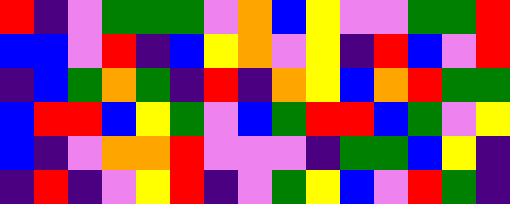[["red", "indigo", "violet", "green", "green", "green", "violet", "orange", "blue", "yellow", "violet", "violet", "green", "green", "red"], ["blue", "blue", "violet", "red", "indigo", "blue", "yellow", "orange", "violet", "yellow", "indigo", "red", "blue", "violet", "red"], ["indigo", "blue", "green", "orange", "green", "indigo", "red", "indigo", "orange", "yellow", "blue", "orange", "red", "green", "green"], ["blue", "red", "red", "blue", "yellow", "green", "violet", "blue", "green", "red", "red", "blue", "green", "violet", "yellow"], ["blue", "indigo", "violet", "orange", "orange", "red", "violet", "violet", "violet", "indigo", "green", "green", "blue", "yellow", "indigo"], ["indigo", "red", "indigo", "violet", "yellow", "red", "indigo", "violet", "green", "yellow", "blue", "violet", "red", "green", "indigo"]]